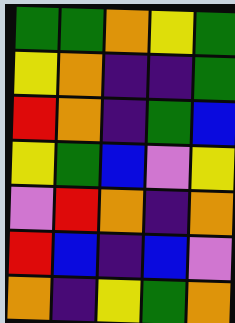[["green", "green", "orange", "yellow", "green"], ["yellow", "orange", "indigo", "indigo", "green"], ["red", "orange", "indigo", "green", "blue"], ["yellow", "green", "blue", "violet", "yellow"], ["violet", "red", "orange", "indigo", "orange"], ["red", "blue", "indigo", "blue", "violet"], ["orange", "indigo", "yellow", "green", "orange"]]